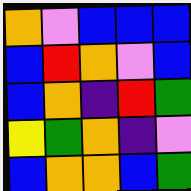[["orange", "violet", "blue", "blue", "blue"], ["blue", "red", "orange", "violet", "blue"], ["blue", "orange", "indigo", "red", "green"], ["yellow", "green", "orange", "indigo", "violet"], ["blue", "orange", "orange", "blue", "green"]]